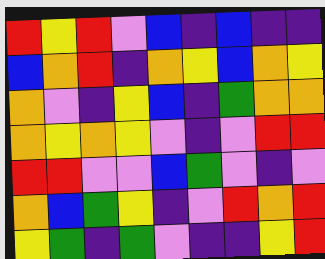[["red", "yellow", "red", "violet", "blue", "indigo", "blue", "indigo", "indigo"], ["blue", "orange", "red", "indigo", "orange", "yellow", "blue", "orange", "yellow"], ["orange", "violet", "indigo", "yellow", "blue", "indigo", "green", "orange", "orange"], ["orange", "yellow", "orange", "yellow", "violet", "indigo", "violet", "red", "red"], ["red", "red", "violet", "violet", "blue", "green", "violet", "indigo", "violet"], ["orange", "blue", "green", "yellow", "indigo", "violet", "red", "orange", "red"], ["yellow", "green", "indigo", "green", "violet", "indigo", "indigo", "yellow", "red"]]